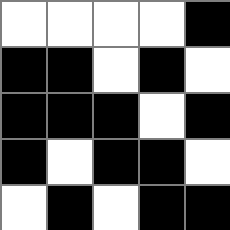[["white", "white", "white", "white", "black"], ["black", "black", "white", "black", "white"], ["black", "black", "black", "white", "black"], ["black", "white", "black", "black", "white"], ["white", "black", "white", "black", "black"]]